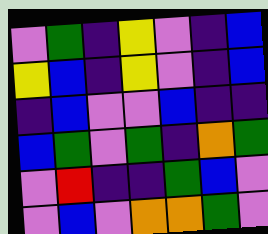[["violet", "green", "indigo", "yellow", "violet", "indigo", "blue"], ["yellow", "blue", "indigo", "yellow", "violet", "indigo", "blue"], ["indigo", "blue", "violet", "violet", "blue", "indigo", "indigo"], ["blue", "green", "violet", "green", "indigo", "orange", "green"], ["violet", "red", "indigo", "indigo", "green", "blue", "violet"], ["violet", "blue", "violet", "orange", "orange", "green", "violet"]]